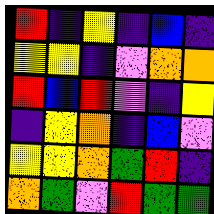[["red", "indigo", "yellow", "indigo", "blue", "indigo"], ["yellow", "yellow", "indigo", "violet", "orange", "orange"], ["red", "blue", "red", "violet", "indigo", "yellow"], ["indigo", "yellow", "orange", "indigo", "blue", "violet"], ["yellow", "yellow", "orange", "green", "red", "indigo"], ["orange", "green", "violet", "red", "green", "green"]]